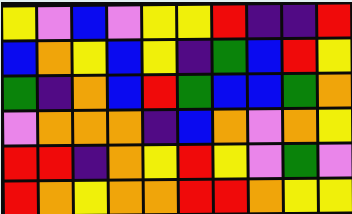[["yellow", "violet", "blue", "violet", "yellow", "yellow", "red", "indigo", "indigo", "red"], ["blue", "orange", "yellow", "blue", "yellow", "indigo", "green", "blue", "red", "yellow"], ["green", "indigo", "orange", "blue", "red", "green", "blue", "blue", "green", "orange"], ["violet", "orange", "orange", "orange", "indigo", "blue", "orange", "violet", "orange", "yellow"], ["red", "red", "indigo", "orange", "yellow", "red", "yellow", "violet", "green", "violet"], ["red", "orange", "yellow", "orange", "orange", "red", "red", "orange", "yellow", "yellow"]]